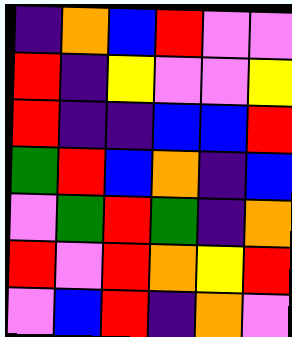[["indigo", "orange", "blue", "red", "violet", "violet"], ["red", "indigo", "yellow", "violet", "violet", "yellow"], ["red", "indigo", "indigo", "blue", "blue", "red"], ["green", "red", "blue", "orange", "indigo", "blue"], ["violet", "green", "red", "green", "indigo", "orange"], ["red", "violet", "red", "orange", "yellow", "red"], ["violet", "blue", "red", "indigo", "orange", "violet"]]